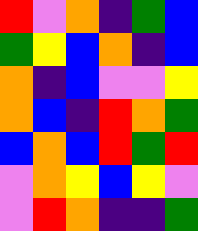[["red", "violet", "orange", "indigo", "green", "blue"], ["green", "yellow", "blue", "orange", "indigo", "blue"], ["orange", "indigo", "blue", "violet", "violet", "yellow"], ["orange", "blue", "indigo", "red", "orange", "green"], ["blue", "orange", "blue", "red", "green", "red"], ["violet", "orange", "yellow", "blue", "yellow", "violet"], ["violet", "red", "orange", "indigo", "indigo", "green"]]